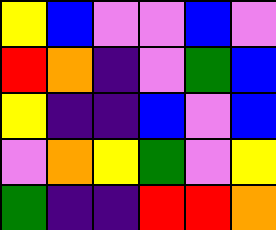[["yellow", "blue", "violet", "violet", "blue", "violet"], ["red", "orange", "indigo", "violet", "green", "blue"], ["yellow", "indigo", "indigo", "blue", "violet", "blue"], ["violet", "orange", "yellow", "green", "violet", "yellow"], ["green", "indigo", "indigo", "red", "red", "orange"]]